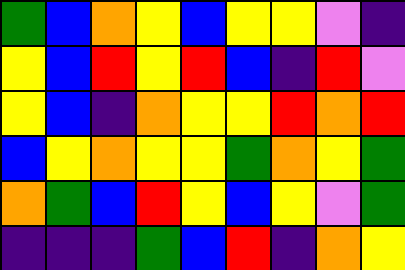[["green", "blue", "orange", "yellow", "blue", "yellow", "yellow", "violet", "indigo"], ["yellow", "blue", "red", "yellow", "red", "blue", "indigo", "red", "violet"], ["yellow", "blue", "indigo", "orange", "yellow", "yellow", "red", "orange", "red"], ["blue", "yellow", "orange", "yellow", "yellow", "green", "orange", "yellow", "green"], ["orange", "green", "blue", "red", "yellow", "blue", "yellow", "violet", "green"], ["indigo", "indigo", "indigo", "green", "blue", "red", "indigo", "orange", "yellow"]]